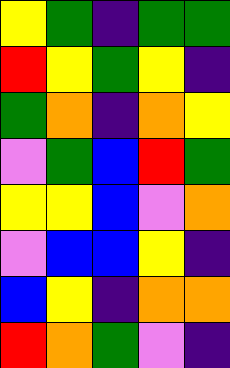[["yellow", "green", "indigo", "green", "green"], ["red", "yellow", "green", "yellow", "indigo"], ["green", "orange", "indigo", "orange", "yellow"], ["violet", "green", "blue", "red", "green"], ["yellow", "yellow", "blue", "violet", "orange"], ["violet", "blue", "blue", "yellow", "indigo"], ["blue", "yellow", "indigo", "orange", "orange"], ["red", "orange", "green", "violet", "indigo"]]